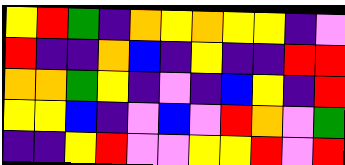[["yellow", "red", "green", "indigo", "orange", "yellow", "orange", "yellow", "yellow", "indigo", "violet"], ["red", "indigo", "indigo", "orange", "blue", "indigo", "yellow", "indigo", "indigo", "red", "red"], ["orange", "orange", "green", "yellow", "indigo", "violet", "indigo", "blue", "yellow", "indigo", "red"], ["yellow", "yellow", "blue", "indigo", "violet", "blue", "violet", "red", "orange", "violet", "green"], ["indigo", "indigo", "yellow", "red", "violet", "violet", "yellow", "yellow", "red", "violet", "red"]]